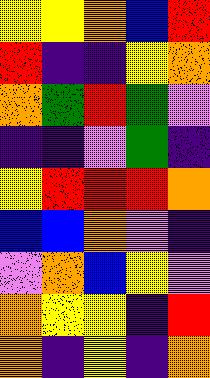[["yellow", "yellow", "orange", "blue", "red"], ["red", "indigo", "indigo", "yellow", "orange"], ["orange", "green", "red", "green", "violet"], ["indigo", "indigo", "violet", "green", "indigo"], ["yellow", "red", "red", "red", "orange"], ["blue", "blue", "orange", "violet", "indigo"], ["violet", "orange", "blue", "yellow", "violet"], ["orange", "yellow", "yellow", "indigo", "red"], ["orange", "indigo", "yellow", "indigo", "orange"]]